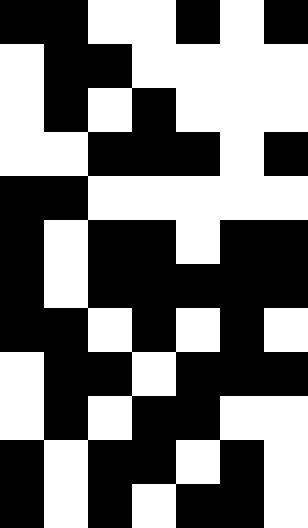[["black", "black", "white", "white", "black", "white", "black"], ["white", "black", "black", "white", "white", "white", "white"], ["white", "black", "white", "black", "white", "white", "white"], ["white", "white", "black", "black", "black", "white", "black"], ["black", "black", "white", "white", "white", "white", "white"], ["black", "white", "black", "black", "white", "black", "black"], ["black", "white", "black", "black", "black", "black", "black"], ["black", "black", "white", "black", "white", "black", "white"], ["white", "black", "black", "white", "black", "black", "black"], ["white", "black", "white", "black", "black", "white", "white"], ["black", "white", "black", "black", "white", "black", "white"], ["black", "white", "black", "white", "black", "black", "white"]]